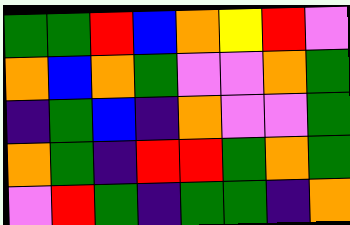[["green", "green", "red", "blue", "orange", "yellow", "red", "violet"], ["orange", "blue", "orange", "green", "violet", "violet", "orange", "green"], ["indigo", "green", "blue", "indigo", "orange", "violet", "violet", "green"], ["orange", "green", "indigo", "red", "red", "green", "orange", "green"], ["violet", "red", "green", "indigo", "green", "green", "indigo", "orange"]]